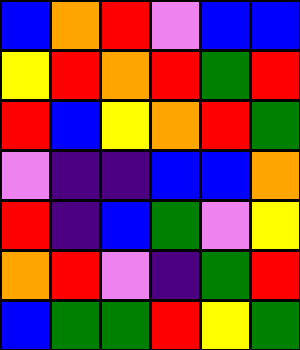[["blue", "orange", "red", "violet", "blue", "blue"], ["yellow", "red", "orange", "red", "green", "red"], ["red", "blue", "yellow", "orange", "red", "green"], ["violet", "indigo", "indigo", "blue", "blue", "orange"], ["red", "indigo", "blue", "green", "violet", "yellow"], ["orange", "red", "violet", "indigo", "green", "red"], ["blue", "green", "green", "red", "yellow", "green"]]